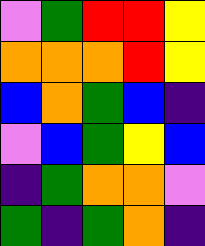[["violet", "green", "red", "red", "yellow"], ["orange", "orange", "orange", "red", "yellow"], ["blue", "orange", "green", "blue", "indigo"], ["violet", "blue", "green", "yellow", "blue"], ["indigo", "green", "orange", "orange", "violet"], ["green", "indigo", "green", "orange", "indigo"]]